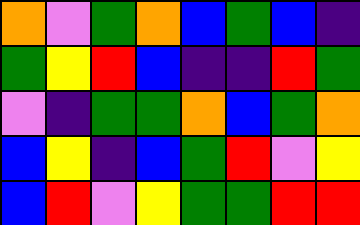[["orange", "violet", "green", "orange", "blue", "green", "blue", "indigo"], ["green", "yellow", "red", "blue", "indigo", "indigo", "red", "green"], ["violet", "indigo", "green", "green", "orange", "blue", "green", "orange"], ["blue", "yellow", "indigo", "blue", "green", "red", "violet", "yellow"], ["blue", "red", "violet", "yellow", "green", "green", "red", "red"]]